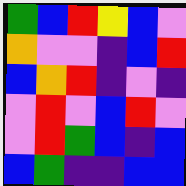[["green", "blue", "red", "yellow", "blue", "violet"], ["orange", "violet", "violet", "indigo", "blue", "red"], ["blue", "orange", "red", "indigo", "violet", "indigo"], ["violet", "red", "violet", "blue", "red", "violet"], ["violet", "red", "green", "blue", "indigo", "blue"], ["blue", "green", "indigo", "indigo", "blue", "blue"]]